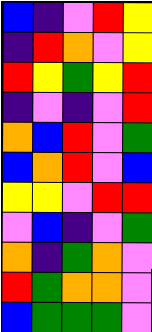[["blue", "indigo", "violet", "red", "yellow"], ["indigo", "red", "orange", "violet", "yellow"], ["red", "yellow", "green", "yellow", "red"], ["indigo", "violet", "indigo", "violet", "red"], ["orange", "blue", "red", "violet", "green"], ["blue", "orange", "red", "violet", "blue"], ["yellow", "yellow", "violet", "red", "red"], ["violet", "blue", "indigo", "violet", "green"], ["orange", "indigo", "green", "orange", "violet"], ["red", "green", "orange", "orange", "violet"], ["blue", "green", "green", "green", "violet"]]